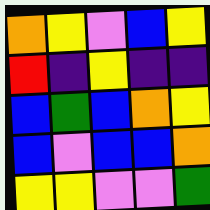[["orange", "yellow", "violet", "blue", "yellow"], ["red", "indigo", "yellow", "indigo", "indigo"], ["blue", "green", "blue", "orange", "yellow"], ["blue", "violet", "blue", "blue", "orange"], ["yellow", "yellow", "violet", "violet", "green"]]